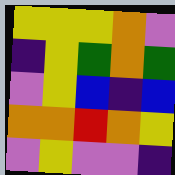[["yellow", "yellow", "yellow", "orange", "violet"], ["indigo", "yellow", "green", "orange", "green"], ["violet", "yellow", "blue", "indigo", "blue"], ["orange", "orange", "red", "orange", "yellow"], ["violet", "yellow", "violet", "violet", "indigo"]]